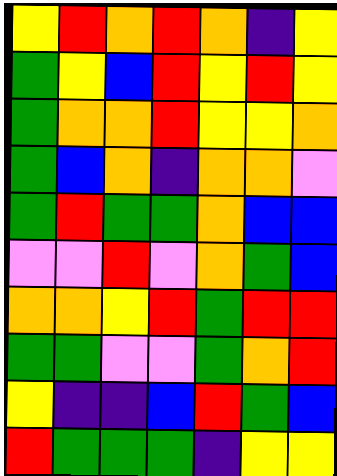[["yellow", "red", "orange", "red", "orange", "indigo", "yellow"], ["green", "yellow", "blue", "red", "yellow", "red", "yellow"], ["green", "orange", "orange", "red", "yellow", "yellow", "orange"], ["green", "blue", "orange", "indigo", "orange", "orange", "violet"], ["green", "red", "green", "green", "orange", "blue", "blue"], ["violet", "violet", "red", "violet", "orange", "green", "blue"], ["orange", "orange", "yellow", "red", "green", "red", "red"], ["green", "green", "violet", "violet", "green", "orange", "red"], ["yellow", "indigo", "indigo", "blue", "red", "green", "blue"], ["red", "green", "green", "green", "indigo", "yellow", "yellow"]]